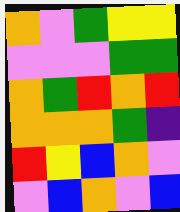[["orange", "violet", "green", "yellow", "yellow"], ["violet", "violet", "violet", "green", "green"], ["orange", "green", "red", "orange", "red"], ["orange", "orange", "orange", "green", "indigo"], ["red", "yellow", "blue", "orange", "violet"], ["violet", "blue", "orange", "violet", "blue"]]